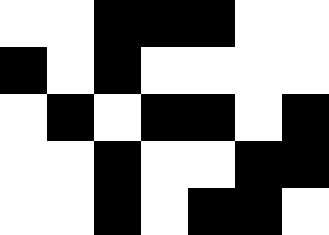[["white", "white", "black", "black", "black", "white", "white"], ["black", "white", "black", "white", "white", "white", "white"], ["white", "black", "white", "black", "black", "white", "black"], ["white", "white", "black", "white", "white", "black", "black"], ["white", "white", "black", "white", "black", "black", "white"]]